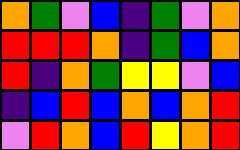[["orange", "green", "violet", "blue", "indigo", "green", "violet", "orange"], ["red", "red", "red", "orange", "indigo", "green", "blue", "orange"], ["red", "indigo", "orange", "green", "yellow", "yellow", "violet", "blue"], ["indigo", "blue", "red", "blue", "orange", "blue", "orange", "red"], ["violet", "red", "orange", "blue", "red", "yellow", "orange", "red"]]